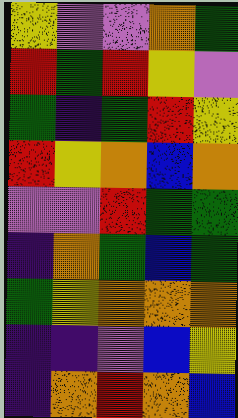[["yellow", "violet", "violet", "orange", "green"], ["red", "green", "red", "yellow", "violet"], ["green", "indigo", "green", "red", "yellow"], ["red", "yellow", "orange", "blue", "orange"], ["violet", "violet", "red", "green", "green"], ["indigo", "orange", "green", "blue", "green"], ["green", "yellow", "orange", "orange", "orange"], ["indigo", "indigo", "violet", "blue", "yellow"], ["indigo", "orange", "red", "orange", "blue"]]